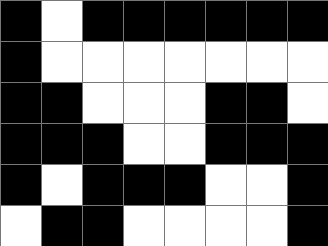[["black", "white", "black", "black", "black", "black", "black", "black"], ["black", "white", "white", "white", "white", "white", "white", "white"], ["black", "black", "white", "white", "white", "black", "black", "white"], ["black", "black", "black", "white", "white", "black", "black", "black"], ["black", "white", "black", "black", "black", "white", "white", "black"], ["white", "black", "black", "white", "white", "white", "white", "black"]]